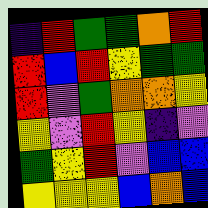[["indigo", "red", "green", "green", "orange", "red"], ["red", "blue", "red", "yellow", "green", "green"], ["red", "violet", "green", "orange", "orange", "yellow"], ["yellow", "violet", "red", "yellow", "indigo", "violet"], ["green", "yellow", "red", "violet", "blue", "blue"], ["yellow", "yellow", "yellow", "blue", "orange", "blue"]]